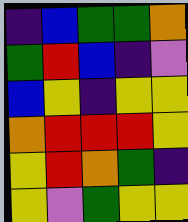[["indigo", "blue", "green", "green", "orange"], ["green", "red", "blue", "indigo", "violet"], ["blue", "yellow", "indigo", "yellow", "yellow"], ["orange", "red", "red", "red", "yellow"], ["yellow", "red", "orange", "green", "indigo"], ["yellow", "violet", "green", "yellow", "yellow"]]